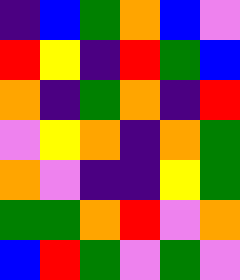[["indigo", "blue", "green", "orange", "blue", "violet"], ["red", "yellow", "indigo", "red", "green", "blue"], ["orange", "indigo", "green", "orange", "indigo", "red"], ["violet", "yellow", "orange", "indigo", "orange", "green"], ["orange", "violet", "indigo", "indigo", "yellow", "green"], ["green", "green", "orange", "red", "violet", "orange"], ["blue", "red", "green", "violet", "green", "violet"]]